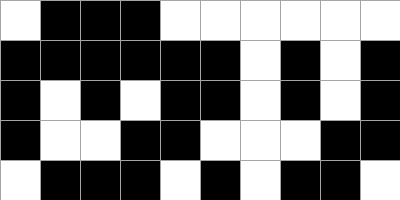[["white", "black", "black", "black", "white", "white", "white", "white", "white", "white"], ["black", "black", "black", "black", "black", "black", "white", "black", "white", "black"], ["black", "white", "black", "white", "black", "black", "white", "black", "white", "black"], ["black", "white", "white", "black", "black", "white", "white", "white", "black", "black"], ["white", "black", "black", "black", "white", "black", "white", "black", "black", "white"]]